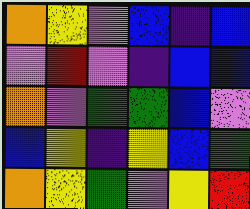[["orange", "yellow", "violet", "blue", "indigo", "blue"], ["violet", "red", "violet", "indigo", "blue", "blue"], ["orange", "violet", "green", "green", "blue", "violet"], ["blue", "yellow", "indigo", "yellow", "blue", "green"], ["orange", "yellow", "green", "violet", "yellow", "red"]]